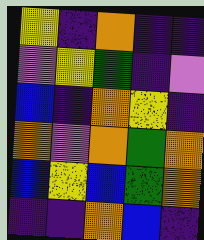[["yellow", "indigo", "orange", "indigo", "indigo"], ["violet", "yellow", "green", "indigo", "violet"], ["blue", "indigo", "orange", "yellow", "indigo"], ["orange", "violet", "orange", "green", "orange"], ["blue", "yellow", "blue", "green", "orange"], ["indigo", "indigo", "orange", "blue", "indigo"]]